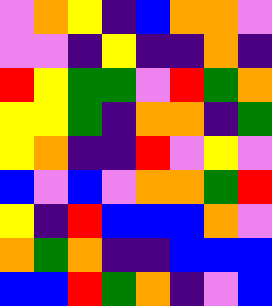[["violet", "orange", "yellow", "indigo", "blue", "orange", "orange", "violet"], ["violet", "violet", "indigo", "yellow", "indigo", "indigo", "orange", "indigo"], ["red", "yellow", "green", "green", "violet", "red", "green", "orange"], ["yellow", "yellow", "green", "indigo", "orange", "orange", "indigo", "green"], ["yellow", "orange", "indigo", "indigo", "red", "violet", "yellow", "violet"], ["blue", "violet", "blue", "violet", "orange", "orange", "green", "red"], ["yellow", "indigo", "red", "blue", "blue", "blue", "orange", "violet"], ["orange", "green", "orange", "indigo", "indigo", "blue", "blue", "blue"], ["blue", "blue", "red", "green", "orange", "indigo", "violet", "blue"]]